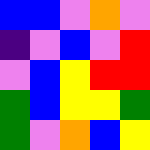[["blue", "blue", "violet", "orange", "violet"], ["indigo", "violet", "blue", "violet", "red"], ["violet", "blue", "yellow", "red", "red"], ["green", "blue", "yellow", "yellow", "green"], ["green", "violet", "orange", "blue", "yellow"]]